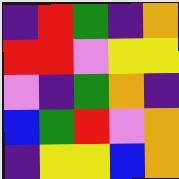[["indigo", "red", "green", "indigo", "orange"], ["red", "red", "violet", "yellow", "yellow"], ["violet", "indigo", "green", "orange", "indigo"], ["blue", "green", "red", "violet", "orange"], ["indigo", "yellow", "yellow", "blue", "orange"]]